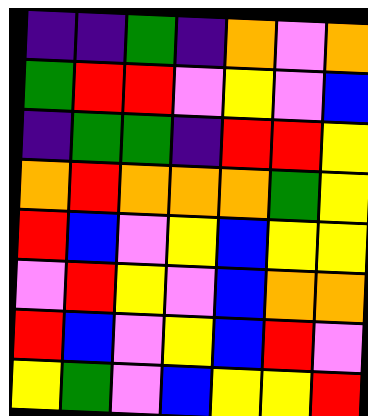[["indigo", "indigo", "green", "indigo", "orange", "violet", "orange"], ["green", "red", "red", "violet", "yellow", "violet", "blue"], ["indigo", "green", "green", "indigo", "red", "red", "yellow"], ["orange", "red", "orange", "orange", "orange", "green", "yellow"], ["red", "blue", "violet", "yellow", "blue", "yellow", "yellow"], ["violet", "red", "yellow", "violet", "blue", "orange", "orange"], ["red", "blue", "violet", "yellow", "blue", "red", "violet"], ["yellow", "green", "violet", "blue", "yellow", "yellow", "red"]]